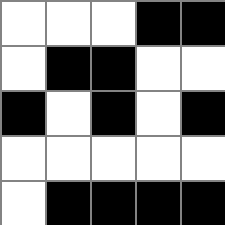[["white", "white", "white", "black", "black"], ["white", "black", "black", "white", "white"], ["black", "white", "black", "white", "black"], ["white", "white", "white", "white", "white"], ["white", "black", "black", "black", "black"]]